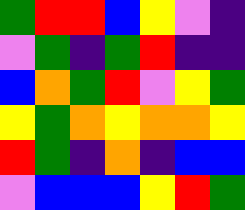[["green", "red", "red", "blue", "yellow", "violet", "indigo"], ["violet", "green", "indigo", "green", "red", "indigo", "indigo"], ["blue", "orange", "green", "red", "violet", "yellow", "green"], ["yellow", "green", "orange", "yellow", "orange", "orange", "yellow"], ["red", "green", "indigo", "orange", "indigo", "blue", "blue"], ["violet", "blue", "blue", "blue", "yellow", "red", "green"]]